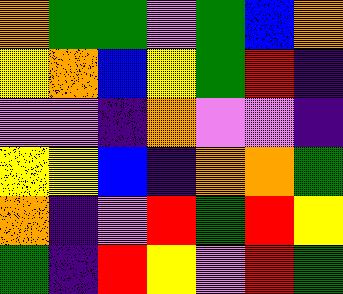[["orange", "green", "green", "violet", "green", "blue", "orange"], ["yellow", "orange", "blue", "yellow", "green", "red", "indigo"], ["violet", "violet", "indigo", "orange", "violet", "violet", "indigo"], ["yellow", "yellow", "blue", "indigo", "orange", "orange", "green"], ["orange", "indigo", "violet", "red", "green", "red", "yellow"], ["green", "indigo", "red", "yellow", "violet", "red", "green"]]